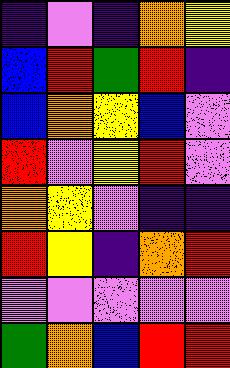[["indigo", "violet", "indigo", "orange", "yellow"], ["blue", "red", "green", "red", "indigo"], ["blue", "orange", "yellow", "blue", "violet"], ["red", "violet", "yellow", "red", "violet"], ["orange", "yellow", "violet", "indigo", "indigo"], ["red", "yellow", "indigo", "orange", "red"], ["violet", "violet", "violet", "violet", "violet"], ["green", "orange", "blue", "red", "red"]]